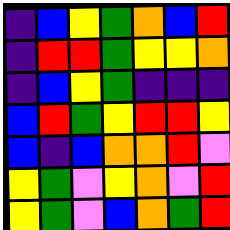[["indigo", "blue", "yellow", "green", "orange", "blue", "red"], ["indigo", "red", "red", "green", "yellow", "yellow", "orange"], ["indigo", "blue", "yellow", "green", "indigo", "indigo", "indigo"], ["blue", "red", "green", "yellow", "red", "red", "yellow"], ["blue", "indigo", "blue", "orange", "orange", "red", "violet"], ["yellow", "green", "violet", "yellow", "orange", "violet", "red"], ["yellow", "green", "violet", "blue", "orange", "green", "red"]]